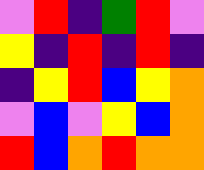[["violet", "red", "indigo", "green", "red", "violet"], ["yellow", "indigo", "red", "indigo", "red", "indigo"], ["indigo", "yellow", "red", "blue", "yellow", "orange"], ["violet", "blue", "violet", "yellow", "blue", "orange"], ["red", "blue", "orange", "red", "orange", "orange"]]